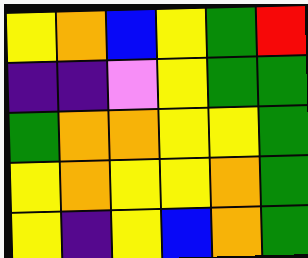[["yellow", "orange", "blue", "yellow", "green", "red"], ["indigo", "indigo", "violet", "yellow", "green", "green"], ["green", "orange", "orange", "yellow", "yellow", "green"], ["yellow", "orange", "yellow", "yellow", "orange", "green"], ["yellow", "indigo", "yellow", "blue", "orange", "green"]]